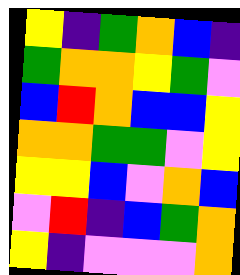[["yellow", "indigo", "green", "orange", "blue", "indigo"], ["green", "orange", "orange", "yellow", "green", "violet"], ["blue", "red", "orange", "blue", "blue", "yellow"], ["orange", "orange", "green", "green", "violet", "yellow"], ["yellow", "yellow", "blue", "violet", "orange", "blue"], ["violet", "red", "indigo", "blue", "green", "orange"], ["yellow", "indigo", "violet", "violet", "violet", "orange"]]